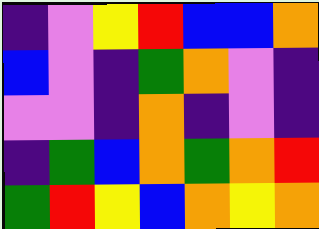[["indigo", "violet", "yellow", "red", "blue", "blue", "orange"], ["blue", "violet", "indigo", "green", "orange", "violet", "indigo"], ["violet", "violet", "indigo", "orange", "indigo", "violet", "indigo"], ["indigo", "green", "blue", "orange", "green", "orange", "red"], ["green", "red", "yellow", "blue", "orange", "yellow", "orange"]]